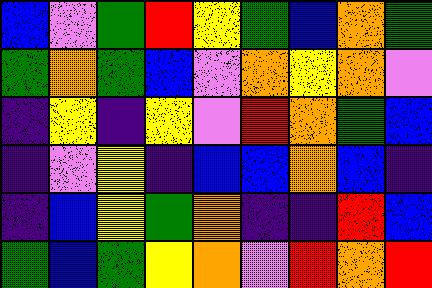[["blue", "violet", "green", "red", "yellow", "green", "blue", "orange", "green"], ["green", "orange", "green", "blue", "violet", "orange", "yellow", "orange", "violet"], ["indigo", "yellow", "indigo", "yellow", "violet", "red", "orange", "green", "blue"], ["indigo", "violet", "yellow", "indigo", "blue", "blue", "orange", "blue", "indigo"], ["indigo", "blue", "yellow", "green", "orange", "indigo", "indigo", "red", "blue"], ["green", "blue", "green", "yellow", "orange", "violet", "red", "orange", "red"]]